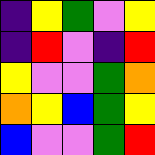[["indigo", "yellow", "green", "violet", "yellow"], ["indigo", "red", "violet", "indigo", "red"], ["yellow", "violet", "violet", "green", "orange"], ["orange", "yellow", "blue", "green", "yellow"], ["blue", "violet", "violet", "green", "red"]]